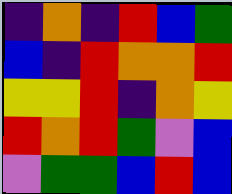[["indigo", "orange", "indigo", "red", "blue", "green"], ["blue", "indigo", "red", "orange", "orange", "red"], ["yellow", "yellow", "red", "indigo", "orange", "yellow"], ["red", "orange", "red", "green", "violet", "blue"], ["violet", "green", "green", "blue", "red", "blue"]]